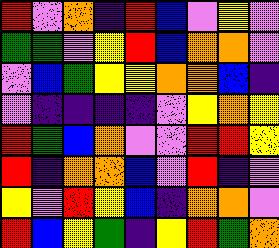[["red", "violet", "orange", "indigo", "red", "blue", "violet", "yellow", "violet"], ["green", "green", "violet", "yellow", "red", "blue", "orange", "orange", "violet"], ["violet", "blue", "green", "yellow", "yellow", "orange", "orange", "blue", "indigo"], ["violet", "indigo", "indigo", "indigo", "indigo", "violet", "yellow", "orange", "yellow"], ["red", "green", "blue", "orange", "violet", "violet", "red", "red", "yellow"], ["red", "indigo", "orange", "orange", "blue", "violet", "red", "indigo", "violet"], ["yellow", "violet", "red", "yellow", "blue", "indigo", "orange", "orange", "violet"], ["red", "blue", "yellow", "green", "indigo", "yellow", "red", "green", "orange"]]